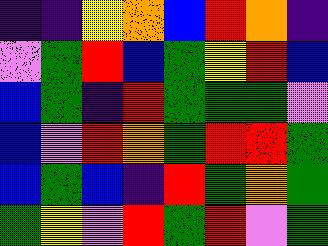[["indigo", "indigo", "yellow", "orange", "blue", "red", "orange", "indigo"], ["violet", "green", "red", "blue", "green", "yellow", "red", "blue"], ["blue", "green", "indigo", "red", "green", "green", "green", "violet"], ["blue", "violet", "red", "orange", "green", "red", "red", "green"], ["blue", "green", "blue", "indigo", "red", "green", "orange", "green"], ["green", "yellow", "violet", "red", "green", "red", "violet", "green"]]